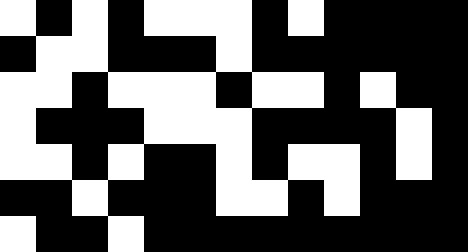[["white", "black", "white", "black", "white", "white", "white", "black", "white", "black", "black", "black", "black"], ["black", "white", "white", "black", "black", "black", "white", "black", "black", "black", "black", "black", "black"], ["white", "white", "black", "white", "white", "white", "black", "white", "white", "black", "white", "black", "black"], ["white", "black", "black", "black", "white", "white", "white", "black", "black", "black", "black", "white", "black"], ["white", "white", "black", "white", "black", "black", "white", "black", "white", "white", "black", "white", "black"], ["black", "black", "white", "black", "black", "black", "white", "white", "black", "white", "black", "black", "black"], ["white", "black", "black", "white", "black", "black", "black", "black", "black", "black", "black", "black", "black"]]